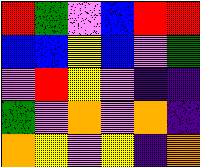[["red", "green", "violet", "blue", "red", "red"], ["blue", "blue", "yellow", "blue", "violet", "green"], ["violet", "red", "yellow", "violet", "indigo", "indigo"], ["green", "violet", "orange", "violet", "orange", "indigo"], ["orange", "yellow", "violet", "yellow", "indigo", "orange"]]